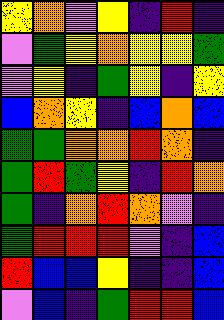[["yellow", "orange", "violet", "yellow", "indigo", "red", "indigo"], ["violet", "green", "yellow", "orange", "yellow", "yellow", "green"], ["violet", "yellow", "indigo", "green", "yellow", "indigo", "yellow"], ["blue", "orange", "yellow", "indigo", "blue", "orange", "blue"], ["green", "green", "orange", "orange", "red", "orange", "indigo"], ["green", "red", "green", "yellow", "indigo", "red", "orange"], ["green", "indigo", "orange", "red", "orange", "violet", "indigo"], ["green", "red", "red", "red", "violet", "indigo", "blue"], ["red", "blue", "blue", "yellow", "indigo", "indigo", "blue"], ["violet", "blue", "indigo", "green", "red", "red", "blue"]]